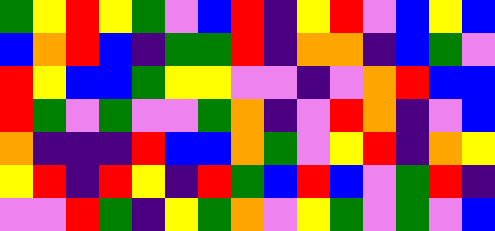[["green", "yellow", "red", "yellow", "green", "violet", "blue", "red", "indigo", "yellow", "red", "violet", "blue", "yellow", "blue"], ["blue", "orange", "red", "blue", "indigo", "green", "green", "red", "indigo", "orange", "orange", "indigo", "blue", "green", "violet"], ["red", "yellow", "blue", "blue", "green", "yellow", "yellow", "violet", "violet", "indigo", "violet", "orange", "red", "blue", "blue"], ["red", "green", "violet", "green", "violet", "violet", "green", "orange", "indigo", "violet", "red", "orange", "indigo", "violet", "blue"], ["orange", "indigo", "indigo", "indigo", "red", "blue", "blue", "orange", "green", "violet", "yellow", "red", "indigo", "orange", "yellow"], ["yellow", "red", "indigo", "red", "yellow", "indigo", "red", "green", "blue", "red", "blue", "violet", "green", "red", "indigo"], ["violet", "violet", "red", "green", "indigo", "yellow", "green", "orange", "violet", "yellow", "green", "violet", "green", "violet", "blue"]]